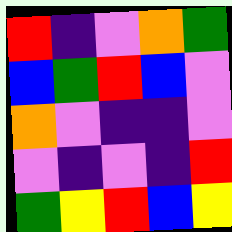[["red", "indigo", "violet", "orange", "green"], ["blue", "green", "red", "blue", "violet"], ["orange", "violet", "indigo", "indigo", "violet"], ["violet", "indigo", "violet", "indigo", "red"], ["green", "yellow", "red", "blue", "yellow"]]